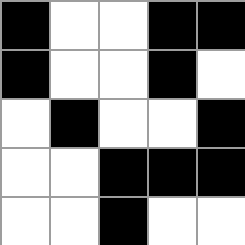[["black", "white", "white", "black", "black"], ["black", "white", "white", "black", "white"], ["white", "black", "white", "white", "black"], ["white", "white", "black", "black", "black"], ["white", "white", "black", "white", "white"]]